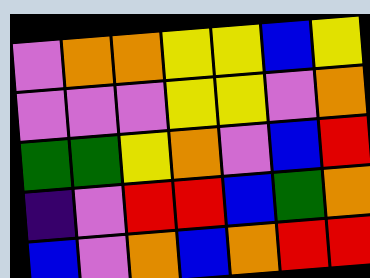[["violet", "orange", "orange", "yellow", "yellow", "blue", "yellow"], ["violet", "violet", "violet", "yellow", "yellow", "violet", "orange"], ["green", "green", "yellow", "orange", "violet", "blue", "red"], ["indigo", "violet", "red", "red", "blue", "green", "orange"], ["blue", "violet", "orange", "blue", "orange", "red", "red"]]